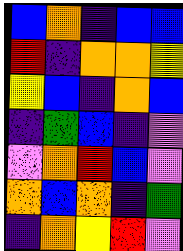[["blue", "orange", "indigo", "blue", "blue"], ["red", "indigo", "orange", "orange", "yellow"], ["yellow", "blue", "indigo", "orange", "blue"], ["indigo", "green", "blue", "indigo", "violet"], ["violet", "orange", "red", "blue", "violet"], ["orange", "blue", "orange", "indigo", "green"], ["indigo", "orange", "yellow", "red", "violet"]]